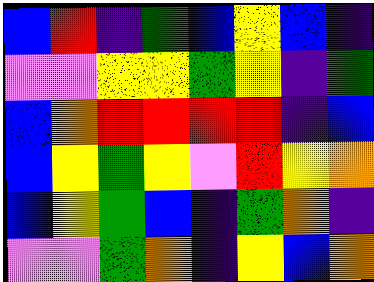[["blue", "red", "indigo", "green", "blue", "yellow", "blue", "indigo"], ["violet", "violet", "yellow", "yellow", "green", "yellow", "indigo", "green"], ["blue", "orange", "red", "red", "red", "red", "indigo", "blue"], ["blue", "yellow", "green", "yellow", "violet", "red", "yellow", "orange"], ["blue", "yellow", "green", "blue", "indigo", "green", "orange", "indigo"], ["violet", "violet", "green", "orange", "indigo", "yellow", "blue", "orange"]]